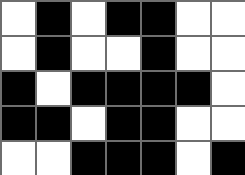[["white", "black", "white", "black", "black", "white", "white"], ["white", "black", "white", "white", "black", "white", "white"], ["black", "white", "black", "black", "black", "black", "white"], ["black", "black", "white", "black", "black", "white", "white"], ["white", "white", "black", "black", "black", "white", "black"]]